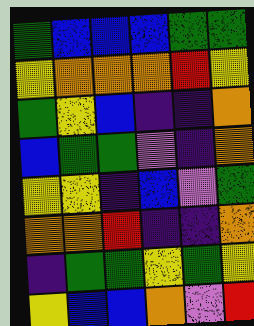[["green", "blue", "blue", "blue", "green", "green"], ["yellow", "orange", "orange", "orange", "red", "yellow"], ["green", "yellow", "blue", "indigo", "indigo", "orange"], ["blue", "green", "green", "violet", "indigo", "orange"], ["yellow", "yellow", "indigo", "blue", "violet", "green"], ["orange", "orange", "red", "indigo", "indigo", "orange"], ["indigo", "green", "green", "yellow", "green", "yellow"], ["yellow", "blue", "blue", "orange", "violet", "red"]]